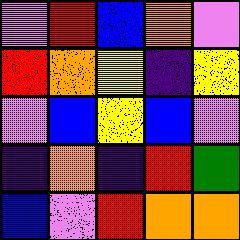[["violet", "red", "blue", "orange", "violet"], ["red", "orange", "yellow", "indigo", "yellow"], ["violet", "blue", "yellow", "blue", "violet"], ["indigo", "orange", "indigo", "red", "green"], ["blue", "violet", "red", "orange", "orange"]]